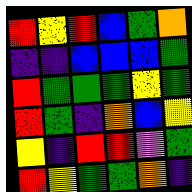[["red", "yellow", "red", "blue", "green", "orange"], ["indigo", "indigo", "blue", "blue", "blue", "green"], ["red", "green", "green", "green", "yellow", "green"], ["red", "green", "indigo", "orange", "blue", "yellow"], ["yellow", "indigo", "red", "red", "violet", "green"], ["red", "yellow", "green", "green", "orange", "indigo"]]